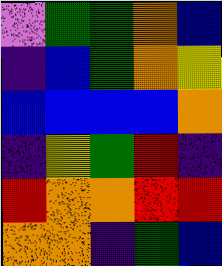[["violet", "green", "green", "orange", "blue"], ["indigo", "blue", "green", "orange", "yellow"], ["blue", "blue", "blue", "blue", "orange"], ["indigo", "yellow", "green", "red", "indigo"], ["red", "orange", "orange", "red", "red"], ["orange", "orange", "indigo", "green", "blue"]]